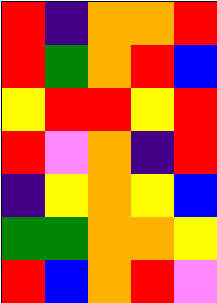[["red", "indigo", "orange", "orange", "red"], ["red", "green", "orange", "red", "blue"], ["yellow", "red", "red", "yellow", "red"], ["red", "violet", "orange", "indigo", "red"], ["indigo", "yellow", "orange", "yellow", "blue"], ["green", "green", "orange", "orange", "yellow"], ["red", "blue", "orange", "red", "violet"]]